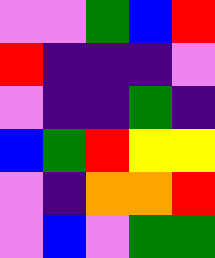[["violet", "violet", "green", "blue", "red"], ["red", "indigo", "indigo", "indigo", "violet"], ["violet", "indigo", "indigo", "green", "indigo"], ["blue", "green", "red", "yellow", "yellow"], ["violet", "indigo", "orange", "orange", "red"], ["violet", "blue", "violet", "green", "green"]]